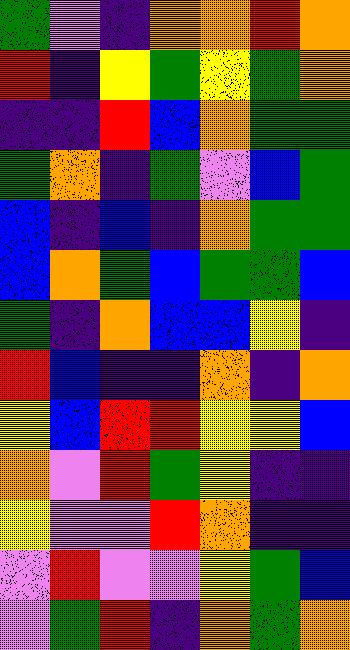[["green", "violet", "indigo", "orange", "orange", "red", "orange"], ["red", "indigo", "yellow", "green", "yellow", "green", "orange"], ["indigo", "indigo", "red", "blue", "orange", "green", "green"], ["green", "orange", "indigo", "green", "violet", "blue", "green"], ["blue", "indigo", "blue", "indigo", "orange", "green", "green"], ["blue", "orange", "green", "blue", "green", "green", "blue"], ["green", "indigo", "orange", "blue", "blue", "yellow", "indigo"], ["red", "blue", "indigo", "indigo", "orange", "indigo", "orange"], ["yellow", "blue", "red", "red", "yellow", "yellow", "blue"], ["orange", "violet", "red", "green", "yellow", "indigo", "indigo"], ["yellow", "violet", "violet", "red", "orange", "indigo", "indigo"], ["violet", "red", "violet", "violet", "yellow", "green", "blue"], ["violet", "green", "red", "indigo", "orange", "green", "orange"]]